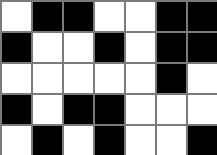[["white", "black", "black", "white", "white", "black", "black"], ["black", "white", "white", "black", "white", "black", "black"], ["white", "white", "white", "white", "white", "black", "white"], ["black", "white", "black", "black", "white", "white", "white"], ["white", "black", "white", "black", "white", "white", "black"]]